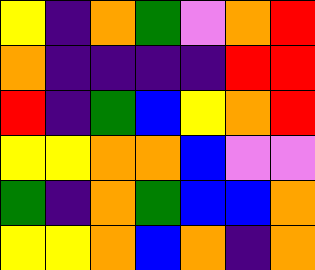[["yellow", "indigo", "orange", "green", "violet", "orange", "red"], ["orange", "indigo", "indigo", "indigo", "indigo", "red", "red"], ["red", "indigo", "green", "blue", "yellow", "orange", "red"], ["yellow", "yellow", "orange", "orange", "blue", "violet", "violet"], ["green", "indigo", "orange", "green", "blue", "blue", "orange"], ["yellow", "yellow", "orange", "blue", "orange", "indigo", "orange"]]